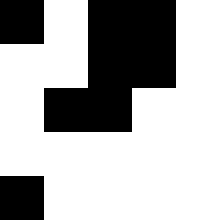[["black", "white", "black", "black", "white"], ["white", "white", "black", "black", "white"], ["white", "black", "black", "white", "white"], ["white", "white", "white", "white", "white"], ["black", "white", "white", "white", "white"]]